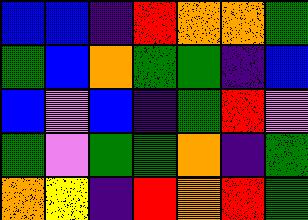[["blue", "blue", "indigo", "red", "orange", "orange", "green"], ["green", "blue", "orange", "green", "green", "indigo", "blue"], ["blue", "violet", "blue", "indigo", "green", "red", "violet"], ["green", "violet", "green", "green", "orange", "indigo", "green"], ["orange", "yellow", "indigo", "red", "orange", "red", "green"]]